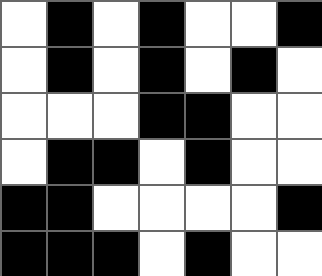[["white", "black", "white", "black", "white", "white", "black"], ["white", "black", "white", "black", "white", "black", "white"], ["white", "white", "white", "black", "black", "white", "white"], ["white", "black", "black", "white", "black", "white", "white"], ["black", "black", "white", "white", "white", "white", "black"], ["black", "black", "black", "white", "black", "white", "white"]]